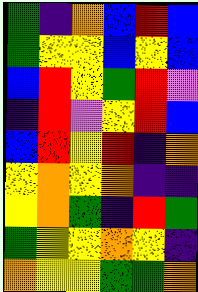[["green", "indigo", "orange", "blue", "red", "blue"], ["green", "yellow", "yellow", "blue", "yellow", "blue"], ["blue", "red", "yellow", "green", "red", "violet"], ["indigo", "red", "violet", "yellow", "red", "blue"], ["blue", "red", "yellow", "red", "indigo", "orange"], ["yellow", "orange", "yellow", "orange", "indigo", "indigo"], ["yellow", "orange", "green", "indigo", "red", "green"], ["green", "yellow", "yellow", "orange", "yellow", "indigo"], ["orange", "yellow", "yellow", "green", "green", "orange"]]